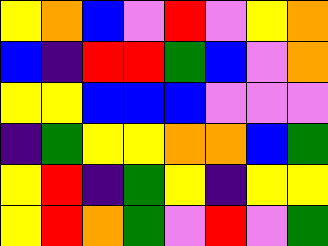[["yellow", "orange", "blue", "violet", "red", "violet", "yellow", "orange"], ["blue", "indigo", "red", "red", "green", "blue", "violet", "orange"], ["yellow", "yellow", "blue", "blue", "blue", "violet", "violet", "violet"], ["indigo", "green", "yellow", "yellow", "orange", "orange", "blue", "green"], ["yellow", "red", "indigo", "green", "yellow", "indigo", "yellow", "yellow"], ["yellow", "red", "orange", "green", "violet", "red", "violet", "green"]]